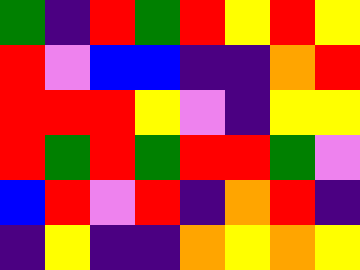[["green", "indigo", "red", "green", "red", "yellow", "red", "yellow"], ["red", "violet", "blue", "blue", "indigo", "indigo", "orange", "red"], ["red", "red", "red", "yellow", "violet", "indigo", "yellow", "yellow"], ["red", "green", "red", "green", "red", "red", "green", "violet"], ["blue", "red", "violet", "red", "indigo", "orange", "red", "indigo"], ["indigo", "yellow", "indigo", "indigo", "orange", "yellow", "orange", "yellow"]]